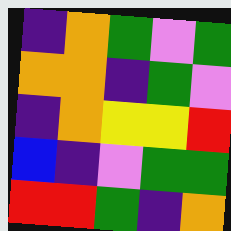[["indigo", "orange", "green", "violet", "green"], ["orange", "orange", "indigo", "green", "violet"], ["indigo", "orange", "yellow", "yellow", "red"], ["blue", "indigo", "violet", "green", "green"], ["red", "red", "green", "indigo", "orange"]]